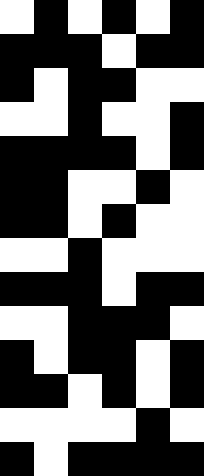[["white", "black", "white", "black", "white", "black"], ["black", "black", "black", "white", "black", "black"], ["black", "white", "black", "black", "white", "white"], ["white", "white", "black", "white", "white", "black"], ["black", "black", "black", "black", "white", "black"], ["black", "black", "white", "white", "black", "white"], ["black", "black", "white", "black", "white", "white"], ["white", "white", "black", "white", "white", "white"], ["black", "black", "black", "white", "black", "black"], ["white", "white", "black", "black", "black", "white"], ["black", "white", "black", "black", "white", "black"], ["black", "black", "white", "black", "white", "black"], ["white", "white", "white", "white", "black", "white"], ["black", "white", "black", "black", "black", "black"]]